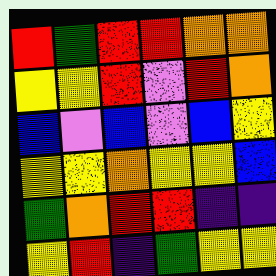[["red", "green", "red", "red", "orange", "orange"], ["yellow", "yellow", "red", "violet", "red", "orange"], ["blue", "violet", "blue", "violet", "blue", "yellow"], ["yellow", "yellow", "orange", "yellow", "yellow", "blue"], ["green", "orange", "red", "red", "indigo", "indigo"], ["yellow", "red", "indigo", "green", "yellow", "yellow"]]